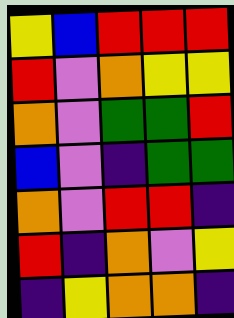[["yellow", "blue", "red", "red", "red"], ["red", "violet", "orange", "yellow", "yellow"], ["orange", "violet", "green", "green", "red"], ["blue", "violet", "indigo", "green", "green"], ["orange", "violet", "red", "red", "indigo"], ["red", "indigo", "orange", "violet", "yellow"], ["indigo", "yellow", "orange", "orange", "indigo"]]